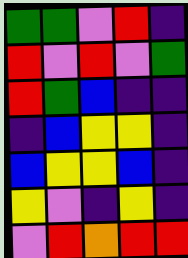[["green", "green", "violet", "red", "indigo"], ["red", "violet", "red", "violet", "green"], ["red", "green", "blue", "indigo", "indigo"], ["indigo", "blue", "yellow", "yellow", "indigo"], ["blue", "yellow", "yellow", "blue", "indigo"], ["yellow", "violet", "indigo", "yellow", "indigo"], ["violet", "red", "orange", "red", "red"]]